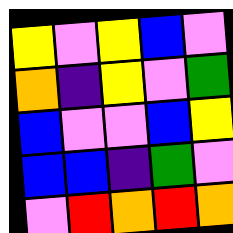[["yellow", "violet", "yellow", "blue", "violet"], ["orange", "indigo", "yellow", "violet", "green"], ["blue", "violet", "violet", "blue", "yellow"], ["blue", "blue", "indigo", "green", "violet"], ["violet", "red", "orange", "red", "orange"]]